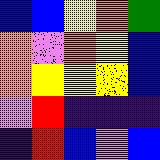[["blue", "blue", "yellow", "orange", "green"], ["orange", "violet", "orange", "yellow", "blue"], ["orange", "yellow", "yellow", "yellow", "blue"], ["violet", "red", "indigo", "indigo", "indigo"], ["indigo", "red", "blue", "violet", "blue"]]